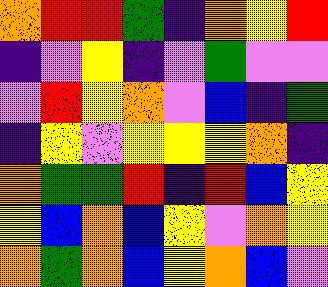[["orange", "red", "red", "green", "indigo", "orange", "yellow", "red"], ["indigo", "violet", "yellow", "indigo", "violet", "green", "violet", "violet"], ["violet", "red", "yellow", "orange", "violet", "blue", "indigo", "green"], ["indigo", "yellow", "violet", "yellow", "yellow", "yellow", "orange", "indigo"], ["orange", "green", "green", "red", "indigo", "red", "blue", "yellow"], ["yellow", "blue", "orange", "blue", "yellow", "violet", "orange", "yellow"], ["orange", "green", "orange", "blue", "yellow", "orange", "blue", "violet"]]